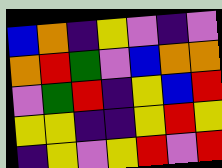[["blue", "orange", "indigo", "yellow", "violet", "indigo", "violet"], ["orange", "red", "green", "violet", "blue", "orange", "orange"], ["violet", "green", "red", "indigo", "yellow", "blue", "red"], ["yellow", "yellow", "indigo", "indigo", "yellow", "red", "yellow"], ["indigo", "yellow", "violet", "yellow", "red", "violet", "red"]]